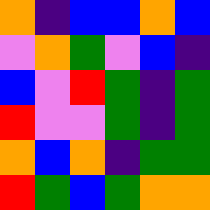[["orange", "indigo", "blue", "blue", "orange", "blue"], ["violet", "orange", "green", "violet", "blue", "indigo"], ["blue", "violet", "red", "green", "indigo", "green"], ["red", "violet", "violet", "green", "indigo", "green"], ["orange", "blue", "orange", "indigo", "green", "green"], ["red", "green", "blue", "green", "orange", "orange"]]